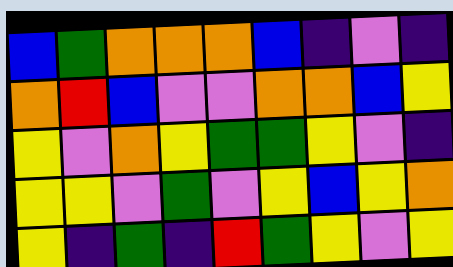[["blue", "green", "orange", "orange", "orange", "blue", "indigo", "violet", "indigo"], ["orange", "red", "blue", "violet", "violet", "orange", "orange", "blue", "yellow"], ["yellow", "violet", "orange", "yellow", "green", "green", "yellow", "violet", "indigo"], ["yellow", "yellow", "violet", "green", "violet", "yellow", "blue", "yellow", "orange"], ["yellow", "indigo", "green", "indigo", "red", "green", "yellow", "violet", "yellow"]]